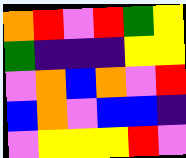[["orange", "red", "violet", "red", "green", "yellow"], ["green", "indigo", "indigo", "indigo", "yellow", "yellow"], ["violet", "orange", "blue", "orange", "violet", "red"], ["blue", "orange", "violet", "blue", "blue", "indigo"], ["violet", "yellow", "yellow", "yellow", "red", "violet"]]